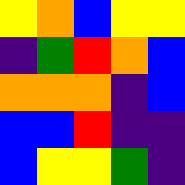[["yellow", "orange", "blue", "yellow", "yellow"], ["indigo", "green", "red", "orange", "blue"], ["orange", "orange", "orange", "indigo", "blue"], ["blue", "blue", "red", "indigo", "indigo"], ["blue", "yellow", "yellow", "green", "indigo"]]